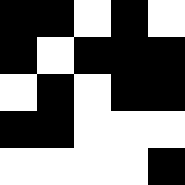[["black", "black", "white", "black", "white"], ["black", "white", "black", "black", "black"], ["white", "black", "white", "black", "black"], ["black", "black", "white", "white", "white"], ["white", "white", "white", "white", "black"]]